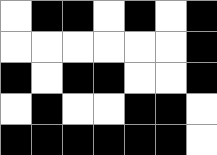[["white", "black", "black", "white", "black", "white", "black"], ["white", "white", "white", "white", "white", "white", "black"], ["black", "white", "black", "black", "white", "white", "black"], ["white", "black", "white", "white", "black", "black", "white"], ["black", "black", "black", "black", "black", "black", "white"]]